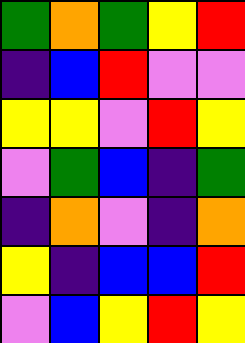[["green", "orange", "green", "yellow", "red"], ["indigo", "blue", "red", "violet", "violet"], ["yellow", "yellow", "violet", "red", "yellow"], ["violet", "green", "blue", "indigo", "green"], ["indigo", "orange", "violet", "indigo", "orange"], ["yellow", "indigo", "blue", "blue", "red"], ["violet", "blue", "yellow", "red", "yellow"]]